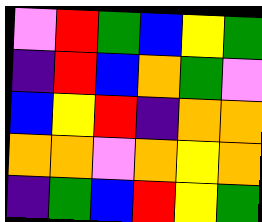[["violet", "red", "green", "blue", "yellow", "green"], ["indigo", "red", "blue", "orange", "green", "violet"], ["blue", "yellow", "red", "indigo", "orange", "orange"], ["orange", "orange", "violet", "orange", "yellow", "orange"], ["indigo", "green", "blue", "red", "yellow", "green"]]